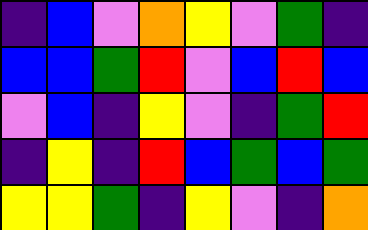[["indigo", "blue", "violet", "orange", "yellow", "violet", "green", "indigo"], ["blue", "blue", "green", "red", "violet", "blue", "red", "blue"], ["violet", "blue", "indigo", "yellow", "violet", "indigo", "green", "red"], ["indigo", "yellow", "indigo", "red", "blue", "green", "blue", "green"], ["yellow", "yellow", "green", "indigo", "yellow", "violet", "indigo", "orange"]]